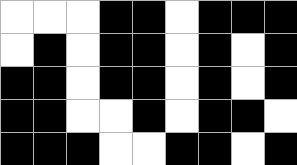[["white", "white", "white", "black", "black", "white", "black", "black", "black"], ["white", "black", "white", "black", "black", "white", "black", "white", "black"], ["black", "black", "white", "black", "black", "white", "black", "white", "black"], ["black", "black", "white", "white", "black", "white", "black", "black", "white"], ["black", "black", "black", "white", "white", "black", "black", "white", "black"]]